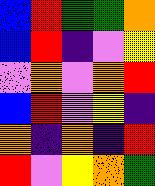[["blue", "red", "green", "green", "orange"], ["blue", "red", "indigo", "violet", "yellow"], ["violet", "orange", "violet", "orange", "red"], ["blue", "red", "violet", "yellow", "indigo"], ["orange", "indigo", "orange", "indigo", "red"], ["red", "violet", "yellow", "orange", "green"]]